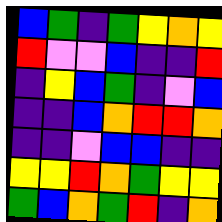[["blue", "green", "indigo", "green", "yellow", "orange", "yellow"], ["red", "violet", "violet", "blue", "indigo", "indigo", "red"], ["indigo", "yellow", "blue", "green", "indigo", "violet", "blue"], ["indigo", "indigo", "blue", "orange", "red", "red", "orange"], ["indigo", "indigo", "violet", "blue", "blue", "indigo", "indigo"], ["yellow", "yellow", "red", "orange", "green", "yellow", "yellow"], ["green", "blue", "orange", "green", "red", "indigo", "orange"]]